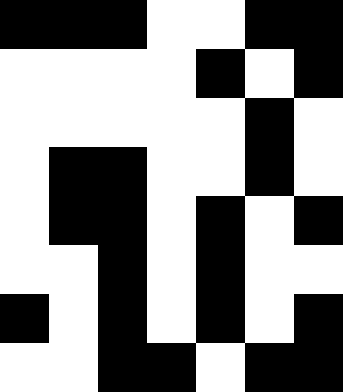[["black", "black", "black", "white", "white", "black", "black"], ["white", "white", "white", "white", "black", "white", "black"], ["white", "white", "white", "white", "white", "black", "white"], ["white", "black", "black", "white", "white", "black", "white"], ["white", "black", "black", "white", "black", "white", "black"], ["white", "white", "black", "white", "black", "white", "white"], ["black", "white", "black", "white", "black", "white", "black"], ["white", "white", "black", "black", "white", "black", "black"]]